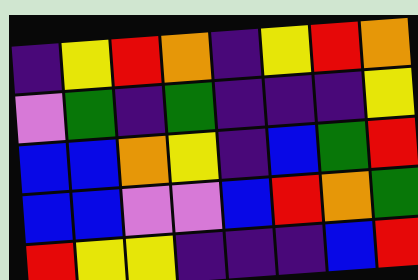[["indigo", "yellow", "red", "orange", "indigo", "yellow", "red", "orange"], ["violet", "green", "indigo", "green", "indigo", "indigo", "indigo", "yellow"], ["blue", "blue", "orange", "yellow", "indigo", "blue", "green", "red"], ["blue", "blue", "violet", "violet", "blue", "red", "orange", "green"], ["red", "yellow", "yellow", "indigo", "indigo", "indigo", "blue", "red"]]